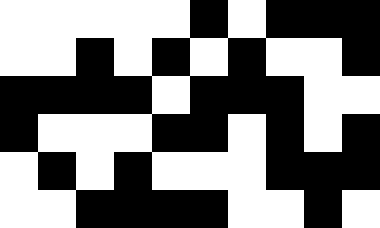[["white", "white", "white", "white", "white", "black", "white", "black", "black", "black"], ["white", "white", "black", "white", "black", "white", "black", "white", "white", "black"], ["black", "black", "black", "black", "white", "black", "black", "black", "white", "white"], ["black", "white", "white", "white", "black", "black", "white", "black", "white", "black"], ["white", "black", "white", "black", "white", "white", "white", "black", "black", "black"], ["white", "white", "black", "black", "black", "black", "white", "white", "black", "white"]]